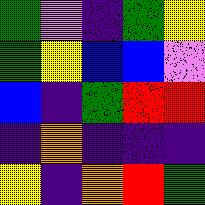[["green", "violet", "indigo", "green", "yellow"], ["green", "yellow", "blue", "blue", "violet"], ["blue", "indigo", "green", "red", "red"], ["indigo", "orange", "indigo", "indigo", "indigo"], ["yellow", "indigo", "orange", "red", "green"]]